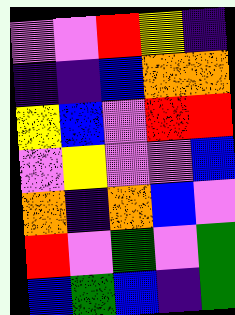[["violet", "violet", "red", "yellow", "indigo"], ["indigo", "indigo", "blue", "orange", "orange"], ["yellow", "blue", "violet", "red", "red"], ["violet", "yellow", "violet", "violet", "blue"], ["orange", "indigo", "orange", "blue", "violet"], ["red", "violet", "green", "violet", "green"], ["blue", "green", "blue", "indigo", "green"]]